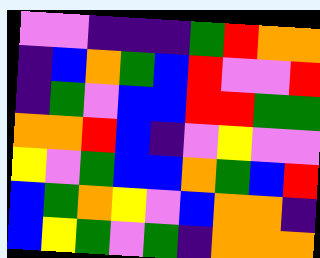[["violet", "violet", "indigo", "indigo", "indigo", "green", "red", "orange", "orange"], ["indigo", "blue", "orange", "green", "blue", "red", "violet", "violet", "red"], ["indigo", "green", "violet", "blue", "blue", "red", "red", "green", "green"], ["orange", "orange", "red", "blue", "indigo", "violet", "yellow", "violet", "violet"], ["yellow", "violet", "green", "blue", "blue", "orange", "green", "blue", "red"], ["blue", "green", "orange", "yellow", "violet", "blue", "orange", "orange", "indigo"], ["blue", "yellow", "green", "violet", "green", "indigo", "orange", "orange", "orange"]]